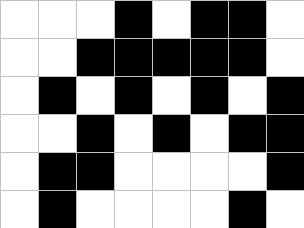[["white", "white", "white", "black", "white", "black", "black", "white"], ["white", "white", "black", "black", "black", "black", "black", "white"], ["white", "black", "white", "black", "white", "black", "white", "black"], ["white", "white", "black", "white", "black", "white", "black", "black"], ["white", "black", "black", "white", "white", "white", "white", "black"], ["white", "black", "white", "white", "white", "white", "black", "white"]]